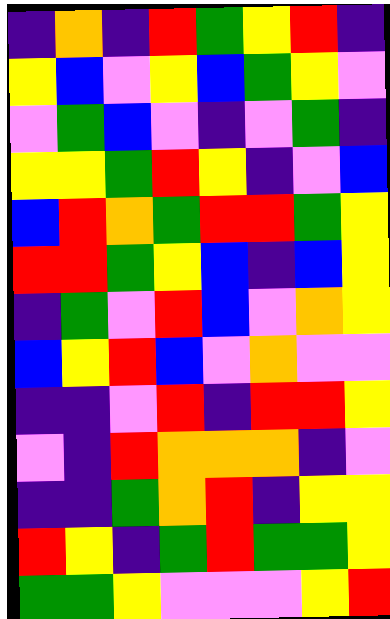[["indigo", "orange", "indigo", "red", "green", "yellow", "red", "indigo"], ["yellow", "blue", "violet", "yellow", "blue", "green", "yellow", "violet"], ["violet", "green", "blue", "violet", "indigo", "violet", "green", "indigo"], ["yellow", "yellow", "green", "red", "yellow", "indigo", "violet", "blue"], ["blue", "red", "orange", "green", "red", "red", "green", "yellow"], ["red", "red", "green", "yellow", "blue", "indigo", "blue", "yellow"], ["indigo", "green", "violet", "red", "blue", "violet", "orange", "yellow"], ["blue", "yellow", "red", "blue", "violet", "orange", "violet", "violet"], ["indigo", "indigo", "violet", "red", "indigo", "red", "red", "yellow"], ["violet", "indigo", "red", "orange", "orange", "orange", "indigo", "violet"], ["indigo", "indigo", "green", "orange", "red", "indigo", "yellow", "yellow"], ["red", "yellow", "indigo", "green", "red", "green", "green", "yellow"], ["green", "green", "yellow", "violet", "violet", "violet", "yellow", "red"]]